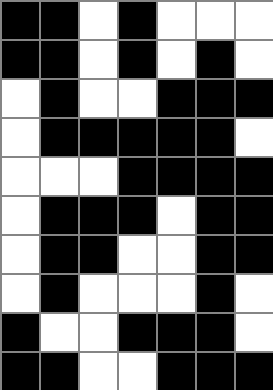[["black", "black", "white", "black", "white", "white", "white"], ["black", "black", "white", "black", "white", "black", "white"], ["white", "black", "white", "white", "black", "black", "black"], ["white", "black", "black", "black", "black", "black", "white"], ["white", "white", "white", "black", "black", "black", "black"], ["white", "black", "black", "black", "white", "black", "black"], ["white", "black", "black", "white", "white", "black", "black"], ["white", "black", "white", "white", "white", "black", "white"], ["black", "white", "white", "black", "black", "black", "white"], ["black", "black", "white", "white", "black", "black", "black"]]